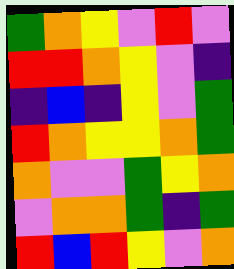[["green", "orange", "yellow", "violet", "red", "violet"], ["red", "red", "orange", "yellow", "violet", "indigo"], ["indigo", "blue", "indigo", "yellow", "violet", "green"], ["red", "orange", "yellow", "yellow", "orange", "green"], ["orange", "violet", "violet", "green", "yellow", "orange"], ["violet", "orange", "orange", "green", "indigo", "green"], ["red", "blue", "red", "yellow", "violet", "orange"]]